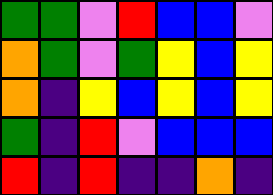[["green", "green", "violet", "red", "blue", "blue", "violet"], ["orange", "green", "violet", "green", "yellow", "blue", "yellow"], ["orange", "indigo", "yellow", "blue", "yellow", "blue", "yellow"], ["green", "indigo", "red", "violet", "blue", "blue", "blue"], ["red", "indigo", "red", "indigo", "indigo", "orange", "indigo"]]